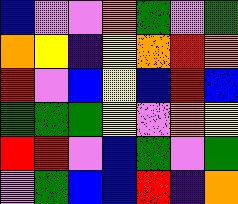[["blue", "violet", "violet", "orange", "green", "violet", "green"], ["orange", "yellow", "indigo", "yellow", "orange", "red", "orange"], ["red", "violet", "blue", "yellow", "blue", "red", "blue"], ["green", "green", "green", "yellow", "violet", "orange", "yellow"], ["red", "red", "violet", "blue", "green", "violet", "green"], ["violet", "green", "blue", "blue", "red", "indigo", "orange"]]